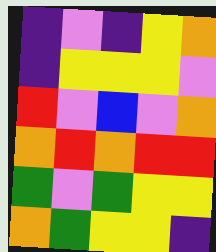[["indigo", "violet", "indigo", "yellow", "orange"], ["indigo", "yellow", "yellow", "yellow", "violet"], ["red", "violet", "blue", "violet", "orange"], ["orange", "red", "orange", "red", "red"], ["green", "violet", "green", "yellow", "yellow"], ["orange", "green", "yellow", "yellow", "indigo"]]